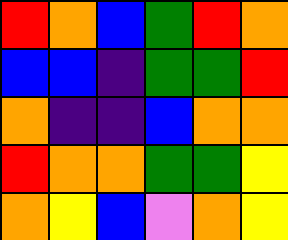[["red", "orange", "blue", "green", "red", "orange"], ["blue", "blue", "indigo", "green", "green", "red"], ["orange", "indigo", "indigo", "blue", "orange", "orange"], ["red", "orange", "orange", "green", "green", "yellow"], ["orange", "yellow", "blue", "violet", "orange", "yellow"]]